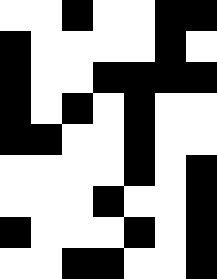[["white", "white", "black", "white", "white", "black", "black"], ["black", "white", "white", "white", "white", "black", "white"], ["black", "white", "white", "black", "black", "black", "black"], ["black", "white", "black", "white", "black", "white", "white"], ["black", "black", "white", "white", "black", "white", "white"], ["white", "white", "white", "white", "black", "white", "black"], ["white", "white", "white", "black", "white", "white", "black"], ["black", "white", "white", "white", "black", "white", "black"], ["white", "white", "black", "black", "white", "white", "black"]]